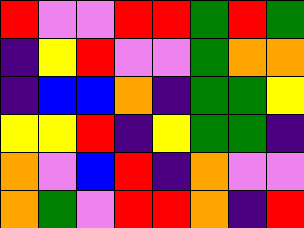[["red", "violet", "violet", "red", "red", "green", "red", "green"], ["indigo", "yellow", "red", "violet", "violet", "green", "orange", "orange"], ["indigo", "blue", "blue", "orange", "indigo", "green", "green", "yellow"], ["yellow", "yellow", "red", "indigo", "yellow", "green", "green", "indigo"], ["orange", "violet", "blue", "red", "indigo", "orange", "violet", "violet"], ["orange", "green", "violet", "red", "red", "orange", "indigo", "red"]]